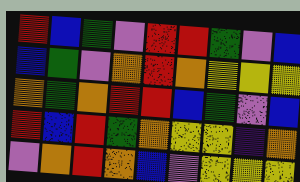[["red", "blue", "green", "violet", "red", "red", "green", "violet", "blue"], ["blue", "green", "violet", "orange", "red", "orange", "yellow", "yellow", "yellow"], ["orange", "green", "orange", "red", "red", "blue", "green", "violet", "blue"], ["red", "blue", "red", "green", "orange", "yellow", "yellow", "indigo", "orange"], ["violet", "orange", "red", "orange", "blue", "violet", "yellow", "yellow", "yellow"]]